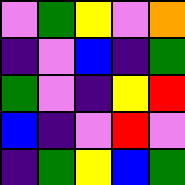[["violet", "green", "yellow", "violet", "orange"], ["indigo", "violet", "blue", "indigo", "green"], ["green", "violet", "indigo", "yellow", "red"], ["blue", "indigo", "violet", "red", "violet"], ["indigo", "green", "yellow", "blue", "green"]]